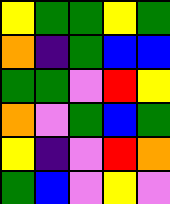[["yellow", "green", "green", "yellow", "green"], ["orange", "indigo", "green", "blue", "blue"], ["green", "green", "violet", "red", "yellow"], ["orange", "violet", "green", "blue", "green"], ["yellow", "indigo", "violet", "red", "orange"], ["green", "blue", "violet", "yellow", "violet"]]